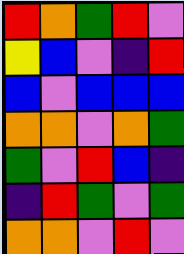[["red", "orange", "green", "red", "violet"], ["yellow", "blue", "violet", "indigo", "red"], ["blue", "violet", "blue", "blue", "blue"], ["orange", "orange", "violet", "orange", "green"], ["green", "violet", "red", "blue", "indigo"], ["indigo", "red", "green", "violet", "green"], ["orange", "orange", "violet", "red", "violet"]]